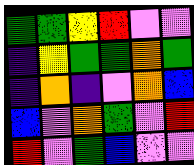[["green", "green", "yellow", "red", "violet", "violet"], ["indigo", "yellow", "green", "green", "orange", "green"], ["indigo", "orange", "indigo", "violet", "orange", "blue"], ["blue", "violet", "orange", "green", "violet", "red"], ["red", "violet", "green", "blue", "violet", "violet"]]